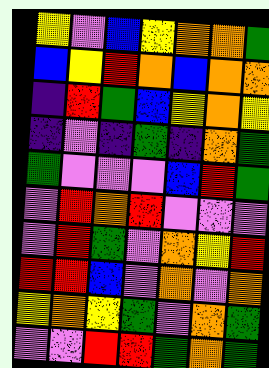[["yellow", "violet", "blue", "yellow", "orange", "orange", "green"], ["blue", "yellow", "red", "orange", "blue", "orange", "orange"], ["indigo", "red", "green", "blue", "yellow", "orange", "yellow"], ["indigo", "violet", "indigo", "green", "indigo", "orange", "green"], ["green", "violet", "violet", "violet", "blue", "red", "green"], ["violet", "red", "orange", "red", "violet", "violet", "violet"], ["violet", "red", "green", "violet", "orange", "yellow", "red"], ["red", "red", "blue", "violet", "orange", "violet", "orange"], ["yellow", "orange", "yellow", "green", "violet", "orange", "green"], ["violet", "violet", "red", "red", "green", "orange", "green"]]